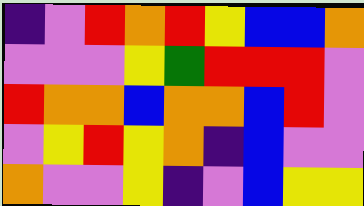[["indigo", "violet", "red", "orange", "red", "yellow", "blue", "blue", "orange"], ["violet", "violet", "violet", "yellow", "green", "red", "red", "red", "violet"], ["red", "orange", "orange", "blue", "orange", "orange", "blue", "red", "violet"], ["violet", "yellow", "red", "yellow", "orange", "indigo", "blue", "violet", "violet"], ["orange", "violet", "violet", "yellow", "indigo", "violet", "blue", "yellow", "yellow"]]